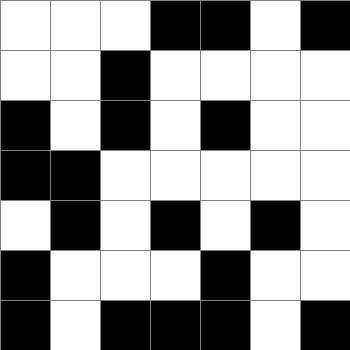[["white", "white", "white", "black", "black", "white", "black"], ["white", "white", "black", "white", "white", "white", "white"], ["black", "white", "black", "white", "black", "white", "white"], ["black", "black", "white", "white", "white", "white", "white"], ["white", "black", "white", "black", "white", "black", "white"], ["black", "white", "white", "white", "black", "white", "white"], ["black", "white", "black", "black", "black", "white", "black"]]